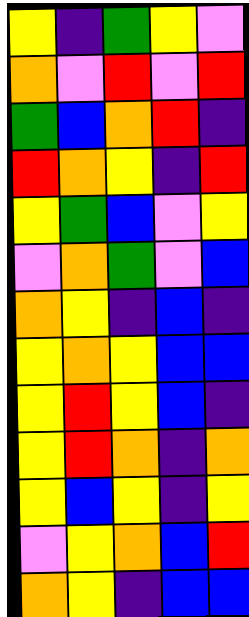[["yellow", "indigo", "green", "yellow", "violet"], ["orange", "violet", "red", "violet", "red"], ["green", "blue", "orange", "red", "indigo"], ["red", "orange", "yellow", "indigo", "red"], ["yellow", "green", "blue", "violet", "yellow"], ["violet", "orange", "green", "violet", "blue"], ["orange", "yellow", "indigo", "blue", "indigo"], ["yellow", "orange", "yellow", "blue", "blue"], ["yellow", "red", "yellow", "blue", "indigo"], ["yellow", "red", "orange", "indigo", "orange"], ["yellow", "blue", "yellow", "indigo", "yellow"], ["violet", "yellow", "orange", "blue", "red"], ["orange", "yellow", "indigo", "blue", "blue"]]